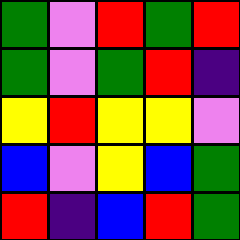[["green", "violet", "red", "green", "red"], ["green", "violet", "green", "red", "indigo"], ["yellow", "red", "yellow", "yellow", "violet"], ["blue", "violet", "yellow", "blue", "green"], ["red", "indigo", "blue", "red", "green"]]